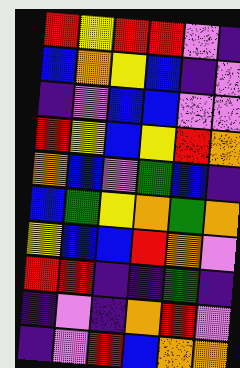[["red", "yellow", "red", "red", "violet", "indigo"], ["blue", "orange", "yellow", "blue", "indigo", "violet"], ["indigo", "violet", "blue", "blue", "violet", "violet"], ["red", "yellow", "blue", "yellow", "red", "orange"], ["orange", "blue", "violet", "green", "blue", "indigo"], ["blue", "green", "yellow", "orange", "green", "orange"], ["yellow", "blue", "blue", "red", "orange", "violet"], ["red", "red", "indigo", "indigo", "green", "indigo"], ["indigo", "violet", "indigo", "orange", "red", "violet"], ["indigo", "violet", "red", "blue", "orange", "orange"]]